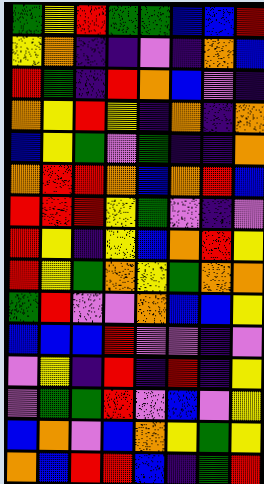[["green", "yellow", "red", "green", "green", "blue", "blue", "red"], ["yellow", "orange", "indigo", "indigo", "violet", "indigo", "orange", "blue"], ["red", "green", "indigo", "red", "orange", "blue", "violet", "indigo"], ["orange", "yellow", "red", "yellow", "indigo", "orange", "indigo", "orange"], ["blue", "yellow", "green", "violet", "green", "indigo", "indigo", "orange"], ["orange", "red", "red", "orange", "blue", "orange", "red", "blue"], ["red", "red", "red", "yellow", "green", "violet", "indigo", "violet"], ["red", "yellow", "indigo", "yellow", "blue", "orange", "red", "yellow"], ["red", "yellow", "green", "orange", "yellow", "green", "orange", "orange"], ["green", "red", "violet", "violet", "orange", "blue", "blue", "yellow"], ["blue", "blue", "blue", "red", "violet", "violet", "indigo", "violet"], ["violet", "yellow", "indigo", "red", "indigo", "red", "indigo", "yellow"], ["violet", "green", "green", "red", "violet", "blue", "violet", "yellow"], ["blue", "orange", "violet", "blue", "orange", "yellow", "green", "yellow"], ["orange", "blue", "red", "red", "blue", "indigo", "green", "red"]]